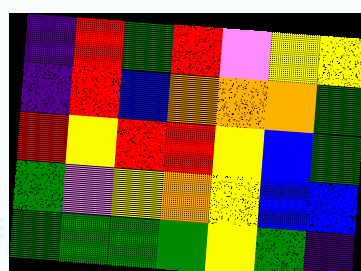[["indigo", "red", "green", "red", "violet", "yellow", "yellow"], ["indigo", "red", "blue", "orange", "orange", "orange", "green"], ["red", "yellow", "red", "red", "yellow", "blue", "green"], ["green", "violet", "yellow", "orange", "yellow", "blue", "blue"], ["green", "green", "green", "green", "yellow", "green", "indigo"]]